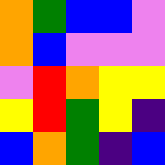[["orange", "green", "blue", "blue", "violet"], ["orange", "blue", "violet", "violet", "violet"], ["violet", "red", "orange", "yellow", "yellow"], ["yellow", "red", "green", "yellow", "indigo"], ["blue", "orange", "green", "indigo", "blue"]]